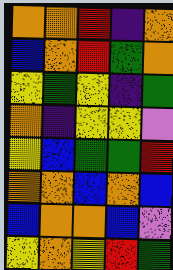[["orange", "orange", "red", "indigo", "orange"], ["blue", "orange", "red", "green", "orange"], ["yellow", "green", "yellow", "indigo", "green"], ["orange", "indigo", "yellow", "yellow", "violet"], ["yellow", "blue", "green", "green", "red"], ["orange", "orange", "blue", "orange", "blue"], ["blue", "orange", "orange", "blue", "violet"], ["yellow", "orange", "yellow", "red", "green"]]